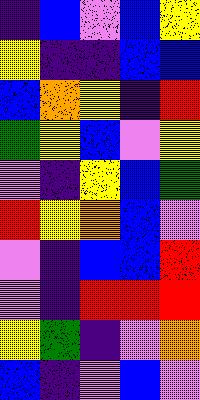[["indigo", "blue", "violet", "blue", "yellow"], ["yellow", "indigo", "indigo", "blue", "blue"], ["blue", "orange", "yellow", "indigo", "red"], ["green", "yellow", "blue", "violet", "yellow"], ["violet", "indigo", "yellow", "blue", "green"], ["red", "yellow", "orange", "blue", "violet"], ["violet", "indigo", "blue", "blue", "red"], ["violet", "indigo", "red", "red", "red"], ["yellow", "green", "indigo", "violet", "orange"], ["blue", "indigo", "violet", "blue", "violet"]]